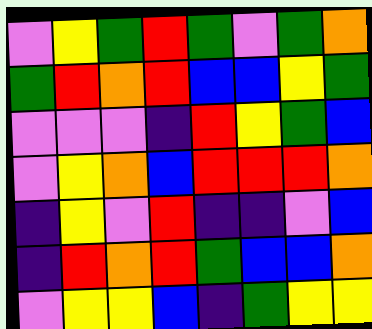[["violet", "yellow", "green", "red", "green", "violet", "green", "orange"], ["green", "red", "orange", "red", "blue", "blue", "yellow", "green"], ["violet", "violet", "violet", "indigo", "red", "yellow", "green", "blue"], ["violet", "yellow", "orange", "blue", "red", "red", "red", "orange"], ["indigo", "yellow", "violet", "red", "indigo", "indigo", "violet", "blue"], ["indigo", "red", "orange", "red", "green", "blue", "blue", "orange"], ["violet", "yellow", "yellow", "blue", "indigo", "green", "yellow", "yellow"]]